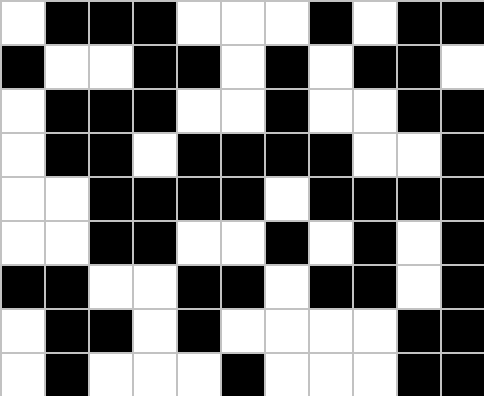[["white", "black", "black", "black", "white", "white", "white", "black", "white", "black", "black"], ["black", "white", "white", "black", "black", "white", "black", "white", "black", "black", "white"], ["white", "black", "black", "black", "white", "white", "black", "white", "white", "black", "black"], ["white", "black", "black", "white", "black", "black", "black", "black", "white", "white", "black"], ["white", "white", "black", "black", "black", "black", "white", "black", "black", "black", "black"], ["white", "white", "black", "black", "white", "white", "black", "white", "black", "white", "black"], ["black", "black", "white", "white", "black", "black", "white", "black", "black", "white", "black"], ["white", "black", "black", "white", "black", "white", "white", "white", "white", "black", "black"], ["white", "black", "white", "white", "white", "black", "white", "white", "white", "black", "black"]]